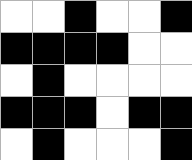[["white", "white", "black", "white", "white", "black"], ["black", "black", "black", "black", "white", "white"], ["white", "black", "white", "white", "white", "white"], ["black", "black", "black", "white", "black", "black"], ["white", "black", "white", "white", "white", "black"]]